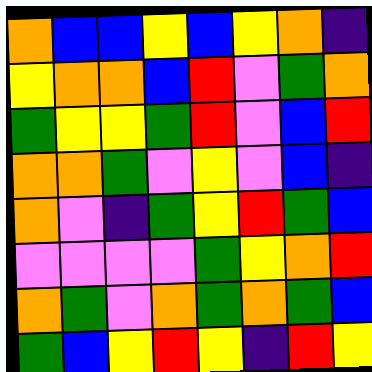[["orange", "blue", "blue", "yellow", "blue", "yellow", "orange", "indigo"], ["yellow", "orange", "orange", "blue", "red", "violet", "green", "orange"], ["green", "yellow", "yellow", "green", "red", "violet", "blue", "red"], ["orange", "orange", "green", "violet", "yellow", "violet", "blue", "indigo"], ["orange", "violet", "indigo", "green", "yellow", "red", "green", "blue"], ["violet", "violet", "violet", "violet", "green", "yellow", "orange", "red"], ["orange", "green", "violet", "orange", "green", "orange", "green", "blue"], ["green", "blue", "yellow", "red", "yellow", "indigo", "red", "yellow"]]